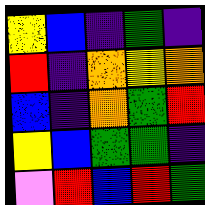[["yellow", "blue", "indigo", "green", "indigo"], ["red", "indigo", "orange", "yellow", "orange"], ["blue", "indigo", "orange", "green", "red"], ["yellow", "blue", "green", "green", "indigo"], ["violet", "red", "blue", "red", "green"]]